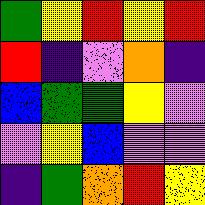[["green", "yellow", "red", "yellow", "red"], ["red", "indigo", "violet", "orange", "indigo"], ["blue", "green", "green", "yellow", "violet"], ["violet", "yellow", "blue", "violet", "violet"], ["indigo", "green", "orange", "red", "yellow"]]